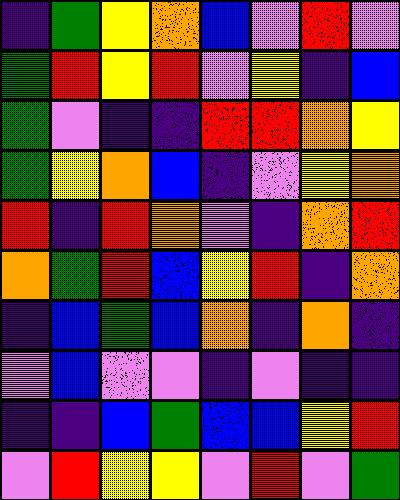[["indigo", "green", "yellow", "orange", "blue", "violet", "red", "violet"], ["green", "red", "yellow", "red", "violet", "yellow", "indigo", "blue"], ["green", "violet", "indigo", "indigo", "red", "red", "orange", "yellow"], ["green", "yellow", "orange", "blue", "indigo", "violet", "yellow", "orange"], ["red", "indigo", "red", "orange", "violet", "indigo", "orange", "red"], ["orange", "green", "red", "blue", "yellow", "red", "indigo", "orange"], ["indigo", "blue", "green", "blue", "orange", "indigo", "orange", "indigo"], ["violet", "blue", "violet", "violet", "indigo", "violet", "indigo", "indigo"], ["indigo", "indigo", "blue", "green", "blue", "blue", "yellow", "red"], ["violet", "red", "yellow", "yellow", "violet", "red", "violet", "green"]]